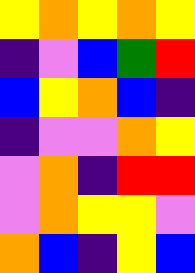[["yellow", "orange", "yellow", "orange", "yellow"], ["indigo", "violet", "blue", "green", "red"], ["blue", "yellow", "orange", "blue", "indigo"], ["indigo", "violet", "violet", "orange", "yellow"], ["violet", "orange", "indigo", "red", "red"], ["violet", "orange", "yellow", "yellow", "violet"], ["orange", "blue", "indigo", "yellow", "blue"]]